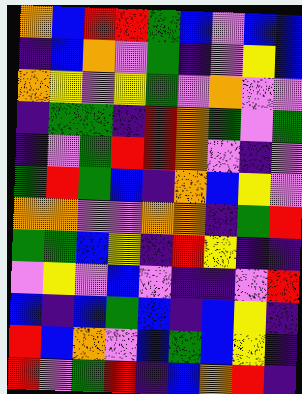[["orange", "blue", "red", "red", "green", "blue", "violet", "blue", "blue"], ["indigo", "blue", "orange", "violet", "green", "indigo", "violet", "yellow", "blue"], ["orange", "yellow", "violet", "yellow", "green", "violet", "orange", "violet", "violet"], ["indigo", "green", "green", "indigo", "red", "orange", "green", "violet", "green"], ["indigo", "violet", "green", "red", "red", "orange", "violet", "indigo", "violet"], ["green", "red", "green", "blue", "indigo", "orange", "blue", "yellow", "violet"], ["orange", "orange", "violet", "violet", "orange", "orange", "indigo", "green", "red"], ["green", "green", "blue", "yellow", "indigo", "red", "yellow", "indigo", "indigo"], ["violet", "yellow", "violet", "blue", "violet", "indigo", "indigo", "violet", "red"], ["blue", "indigo", "blue", "green", "blue", "indigo", "blue", "yellow", "indigo"], ["red", "blue", "orange", "violet", "blue", "green", "blue", "yellow", "indigo"], ["red", "violet", "green", "red", "indigo", "blue", "orange", "red", "indigo"]]